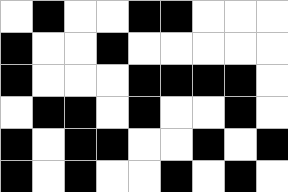[["white", "black", "white", "white", "black", "black", "white", "white", "white"], ["black", "white", "white", "black", "white", "white", "white", "white", "white"], ["black", "white", "white", "white", "black", "black", "black", "black", "white"], ["white", "black", "black", "white", "black", "white", "white", "black", "white"], ["black", "white", "black", "black", "white", "white", "black", "white", "black"], ["black", "white", "black", "white", "white", "black", "white", "black", "white"]]